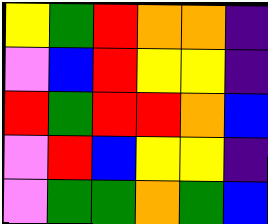[["yellow", "green", "red", "orange", "orange", "indigo"], ["violet", "blue", "red", "yellow", "yellow", "indigo"], ["red", "green", "red", "red", "orange", "blue"], ["violet", "red", "blue", "yellow", "yellow", "indigo"], ["violet", "green", "green", "orange", "green", "blue"]]